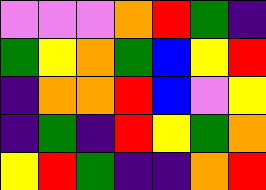[["violet", "violet", "violet", "orange", "red", "green", "indigo"], ["green", "yellow", "orange", "green", "blue", "yellow", "red"], ["indigo", "orange", "orange", "red", "blue", "violet", "yellow"], ["indigo", "green", "indigo", "red", "yellow", "green", "orange"], ["yellow", "red", "green", "indigo", "indigo", "orange", "red"]]